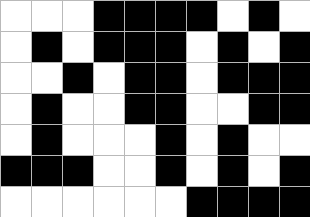[["white", "white", "white", "black", "black", "black", "black", "white", "black", "white"], ["white", "black", "white", "black", "black", "black", "white", "black", "white", "black"], ["white", "white", "black", "white", "black", "black", "white", "black", "black", "black"], ["white", "black", "white", "white", "black", "black", "white", "white", "black", "black"], ["white", "black", "white", "white", "white", "black", "white", "black", "white", "white"], ["black", "black", "black", "white", "white", "black", "white", "black", "white", "black"], ["white", "white", "white", "white", "white", "white", "black", "black", "black", "black"]]